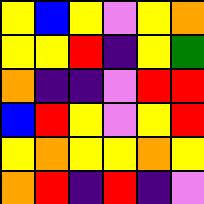[["yellow", "blue", "yellow", "violet", "yellow", "orange"], ["yellow", "yellow", "red", "indigo", "yellow", "green"], ["orange", "indigo", "indigo", "violet", "red", "red"], ["blue", "red", "yellow", "violet", "yellow", "red"], ["yellow", "orange", "yellow", "yellow", "orange", "yellow"], ["orange", "red", "indigo", "red", "indigo", "violet"]]